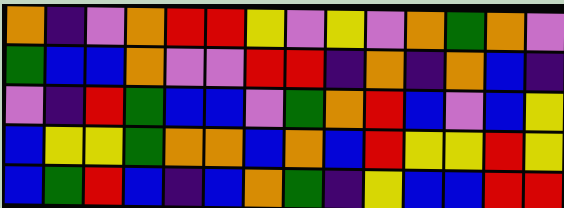[["orange", "indigo", "violet", "orange", "red", "red", "yellow", "violet", "yellow", "violet", "orange", "green", "orange", "violet"], ["green", "blue", "blue", "orange", "violet", "violet", "red", "red", "indigo", "orange", "indigo", "orange", "blue", "indigo"], ["violet", "indigo", "red", "green", "blue", "blue", "violet", "green", "orange", "red", "blue", "violet", "blue", "yellow"], ["blue", "yellow", "yellow", "green", "orange", "orange", "blue", "orange", "blue", "red", "yellow", "yellow", "red", "yellow"], ["blue", "green", "red", "blue", "indigo", "blue", "orange", "green", "indigo", "yellow", "blue", "blue", "red", "red"]]